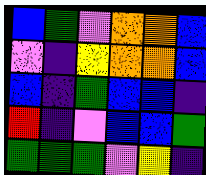[["blue", "green", "violet", "orange", "orange", "blue"], ["violet", "indigo", "yellow", "orange", "orange", "blue"], ["blue", "indigo", "green", "blue", "blue", "indigo"], ["red", "indigo", "violet", "blue", "blue", "green"], ["green", "green", "green", "violet", "yellow", "indigo"]]